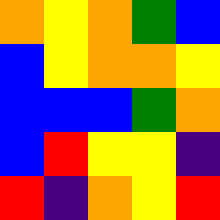[["orange", "yellow", "orange", "green", "blue"], ["blue", "yellow", "orange", "orange", "yellow"], ["blue", "blue", "blue", "green", "orange"], ["blue", "red", "yellow", "yellow", "indigo"], ["red", "indigo", "orange", "yellow", "red"]]